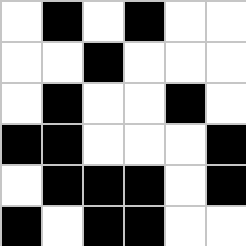[["white", "black", "white", "black", "white", "white"], ["white", "white", "black", "white", "white", "white"], ["white", "black", "white", "white", "black", "white"], ["black", "black", "white", "white", "white", "black"], ["white", "black", "black", "black", "white", "black"], ["black", "white", "black", "black", "white", "white"]]